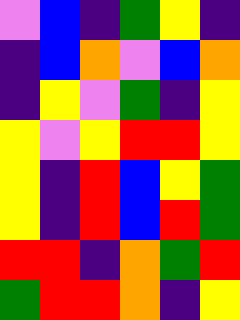[["violet", "blue", "indigo", "green", "yellow", "indigo"], ["indigo", "blue", "orange", "violet", "blue", "orange"], ["indigo", "yellow", "violet", "green", "indigo", "yellow"], ["yellow", "violet", "yellow", "red", "red", "yellow"], ["yellow", "indigo", "red", "blue", "yellow", "green"], ["yellow", "indigo", "red", "blue", "red", "green"], ["red", "red", "indigo", "orange", "green", "red"], ["green", "red", "red", "orange", "indigo", "yellow"]]